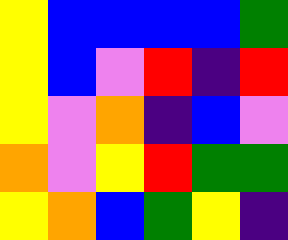[["yellow", "blue", "blue", "blue", "blue", "green"], ["yellow", "blue", "violet", "red", "indigo", "red"], ["yellow", "violet", "orange", "indigo", "blue", "violet"], ["orange", "violet", "yellow", "red", "green", "green"], ["yellow", "orange", "blue", "green", "yellow", "indigo"]]